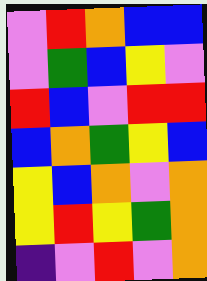[["violet", "red", "orange", "blue", "blue"], ["violet", "green", "blue", "yellow", "violet"], ["red", "blue", "violet", "red", "red"], ["blue", "orange", "green", "yellow", "blue"], ["yellow", "blue", "orange", "violet", "orange"], ["yellow", "red", "yellow", "green", "orange"], ["indigo", "violet", "red", "violet", "orange"]]